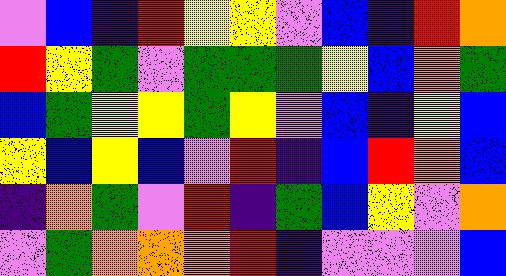[["violet", "blue", "indigo", "red", "yellow", "yellow", "violet", "blue", "indigo", "red", "orange"], ["red", "yellow", "green", "violet", "green", "green", "green", "yellow", "blue", "orange", "green"], ["blue", "green", "yellow", "yellow", "green", "yellow", "violet", "blue", "indigo", "yellow", "blue"], ["yellow", "blue", "yellow", "blue", "violet", "red", "indigo", "blue", "red", "orange", "blue"], ["indigo", "orange", "green", "violet", "red", "indigo", "green", "blue", "yellow", "violet", "orange"], ["violet", "green", "orange", "orange", "orange", "red", "indigo", "violet", "violet", "violet", "blue"]]